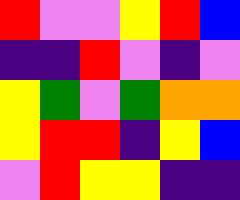[["red", "violet", "violet", "yellow", "red", "blue"], ["indigo", "indigo", "red", "violet", "indigo", "violet"], ["yellow", "green", "violet", "green", "orange", "orange"], ["yellow", "red", "red", "indigo", "yellow", "blue"], ["violet", "red", "yellow", "yellow", "indigo", "indigo"]]